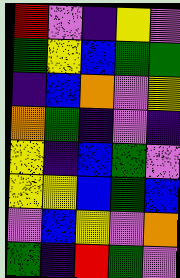[["red", "violet", "indigo", "yellow", "violet"], ["green", "yellow", "blue", "green", "green"], ["indigo", "blue", "orange", "violet", "yellow"], ["orange", "green", "indigo", "violet", "indigo"], ["yellow", "indigo", "blue", "green", "violet"], ["yellow", "yellow", "blue", "green", "blue"], ["violet", "blue", "yellow", "violet", "orange"], ["green", "indigo", "red", "green", "violet"]]